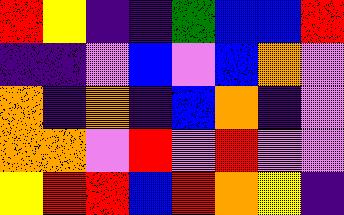[["red", "yellow", "indigo", "indigo", "green", "blue", "blue", "red"], ["indigo", "indigo", "violet", "blue", "violet", "blue", "orange", "violet"], ["orange", "indigo", "orange", "indigo", "blue", "orange", "indigo", "violet"], ["orange", "orange", "violet", "red", "violet", "red", "violet", "violet"], ["yellow", "red", "red", "blue", "red", "orange", "yellow", "indigo"]]